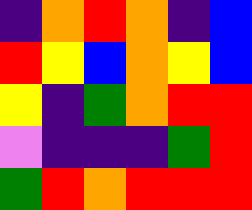[["indigo", "orange", "red", "orange", "indigo", "blue"], ["red", "yellow", "blue", "orange", "yellow", "blue"], ["yellow", "indigo", "green", "orange", "red", "red"], ["violet", "indigo", "indigo", "indigo", "green", "red"], ["green", "red", "orange", "red", "red", "red"]]